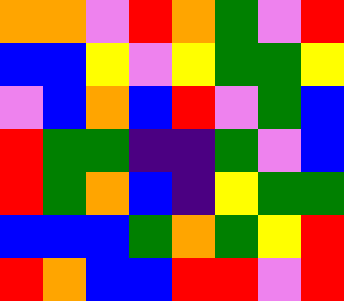[["orange", "orange", "violet", "red", "orange", "green", "violet", "red"], ["blue", "blue", "yellow", "violet", "yellow", "green", "green", "yellow"], ["violet", "blue", "orange", "blue", "red", "violet", "green", "blue"], ["red", "green", "green", "indigo", "indigo", "green", "violet", "blue"], ["red", "green", "orange", "blue", "indigo", "yellow", "green", "green"], ["blue", "blue", "blue", "green", "orange", "green", "yellow", "red"], ["red", "orange", "blue", "blue", "red", "red", "violet", "red"]]